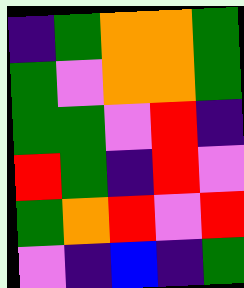[["indigo", "green", "orange", "orange", "green"], ["green", "violet", "orange", "orange", "green"], ["green", "green", "violet", "red", "indigo"], ["red", "green", "indigo", "red", "violet"], ["green", "orange", "red", "violet", "red"], ["violet", "indigo", "blue", "indigo", "green"]]